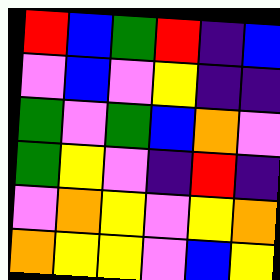[["red", "blue", "green", "red", "indigo", "blue"], ["violet", "blue", "violet", "yellow", "indigo", "indigo"], ["green", "violet", "green", "blue", "orange", "violet"], ["green", "yellow", "violet", "indigo", "red", "indigo"], ["violet", "orange", "yellow", "violet", "yellow", "orange"], ["orange", "yellow", "yellow", "violet", "blue", "yellow"]]